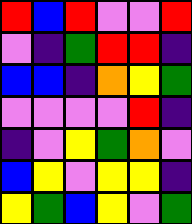[["red", "blue", "red", "violet", "violet", "red"], ["violet", "indigo", "green", "red", "red", "indigo"], ["blue", "blue", "indigo", "orange", "yellow", "green"], ["violet", "violet", "violet", "violet", "red", "indigo"], ["indigo", "violet", "yellow", "green", "orange", "violet"], ["blue", "yellow", "violet", "yellow", "yellow", "indigo"], ["yellow", "green", "blue", "yellow", "violet", "green"]]